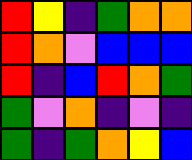[["red", "yellow", "indigo", "green", "orange", "orange"], ["red", "orange", "violet", "blue", "blue", "blue"], ["red", "indigo", "blue", "red", "orange", "green"], ["green", "violet", "orange", "indigo", "violet", "indigo"], ["green", "indigo", "green", "orange", "yellow", "blue"]]